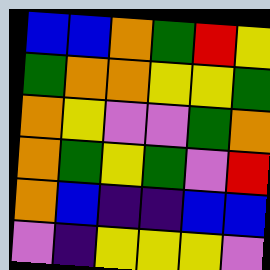[["blue", "blue", "orange", "green", "red", "yellow"], ["green", "orange", "orange", "yellow", "yellow", "green"], ["orange", "yellow", "violet", "violet", "green", "orange"], ["orange", "green", "yellow", "green", "violet", "red"], ["orange", "blue", "indigo", "indigo", "blue", "blue"], ["violet", "indigo", "yellow", "yellow", "yellow", "violet"]]